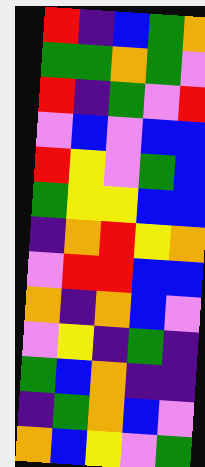[["red", "indigo", "blue", "green", "orange"], ["green", "green", "orange", "green", "violet"], ["red", "indigo", "green", "violet", "red"], ["violet", "blue", "violet", "blue", "blue"], ["red", "yellow", "violet", "green", "blue"], ["green", "yellow", "yellow", "blue", "blue"], ["indigo", "orange", "red", "yellow", "orange"], ["violet", "red", "red", "blue", "blue"], ["orange", "indigo", "orange", "blue", "violet"], ["violet", "yellow", "indigo", "green", "indigo"], ["green", "blue", "orange", "indigo", "indigo"], ["indigo", "green", "orange", "blue", "violet"], ["orange", "blue", "yellow", "violet", "green"]]